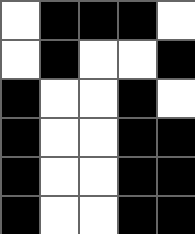[["white", "black", "black", "black", "white"], ["white", "black", "white", "white", "black"], ["black", "white", "white", "black", "white"], ["black", "white", "white", "black", "black"], ["black", "white", "white", "black", "black"], ["black", "white", "white", "black", "black"]]